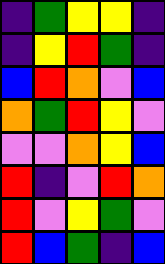[["indigo", "green", "yellow", "yellow", "indigo"], ["indigo", "yellow", "red", "green", "indigo"], ["blue", "red", "orange", "violet", "blue"], ["orange", "green", "red", "yellow", "violet"], ["violet", "violet", "orange", "yellow", "blue"], ["red", "indigo", "violet", "red", "orange"], ["red", "violet", "yellow", "green", "violet"], ["red", "blue", "green", "indigo", "blue"]]